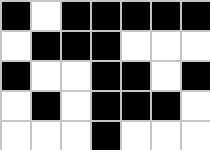[["black", "white", "black", "black", "black", "black", "black"], ["white", "black", "black", "black", "white", "white", "white"], ["black", "white", "white", "black", "black", "white", "black"], ["white", "black", "white", "black", "black", "black", "white"], ["white", "white", "white", "black", "white", "white", "white"]]